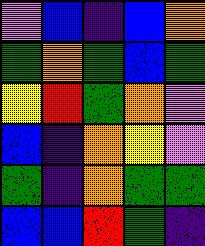[["violet", "blue", "indigo", "blue", "orange"], ["green", "orange", "green", "blue", "green"], ["yellow", "red", "green", "orange", "violet"], ["blue", "indigo", "orange", "yellow", "violet"], ["green", "indigo", "orange", "green", "green"], ["blue", "blue", "red", "green", "indigo"]]